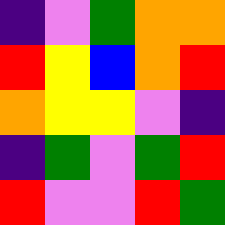[["indigo", "violet", "green", "orange", "orange"], ["red", "yellow", "blue", "orange", "red"], ["orange", "yellow", "yellow", "violet", "indigo"], ["indigo", "green", "violet", "green", "red"], ["red", "violet", "violet", "red", "green"]]